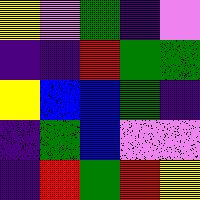[["yellow", "violet", "green", "indigo", "violet"], ["indigo", "indigo", "red", "green", "green"], ["yellow", "blue", "blue", "green", "indigo"], ["indigo", "green", "blue", "violet", "violet"], ["indigo", "red", "green", "red", "yellow"]]